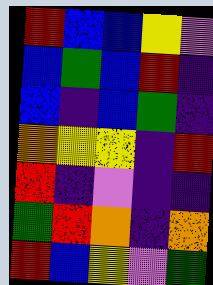[["red", "blue", "blue", "yellow", "violet"], ["blue", "green", "blue", "red", "indigo"], ["blue", "indigo", "blue", "green", "indigo"], ["orange", "yellow", "yellow", "indigo", "red"], ["red", "indigo", "violet", "indigo", "indigo"], ["green", "red", "orange", "indigo", "orange"], ["red", "blue", "yellow", "violet", "green"]]